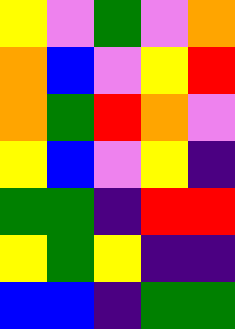[["yellow", "violet", "green", "violet", "orange"], ["orange", "blue", "violet", "yellow", "red"], ["orange", "green", "red", "orange", "violet"], ["yellow", "blue", "violet", "yellow", "indigo"], ["green", "green", "indigo", "red", "red"], ["yellow", "green", "yellow", "indigo", "indigo"], ["blue", "blue", "indigo", "green", "green"]]